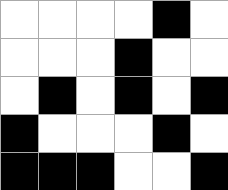[["white", "white", "white", "white", "black", "white"], ["white", "white", "white", "black", "white", "white"], ["white", "black", "white", "black", "white", "black"], ["black", "white", "white", "white", "black", "white"], ["black", "black", "black", "white", "white", "black"]]